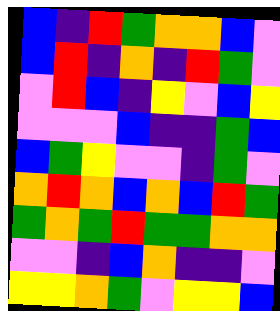[["blue", "indigo", "red", "green", "orange", "orange", "blue", "violet"], ["blue", "red", "indigo", "orange", "indigo", "red", "green", "violet"], ["violet", "red", "blue", "indigo", "yellow", "violet", "blue", "yellow"], ["violet", "violet", "violet", "blue", "indigo", "indigo", "green", "blue"], ["blue", "green", "yellow", "violet", "violet", "indigo", "green", "violet"], ["orange", "red", "orange", "blue", "orange", "blue", "red", "green"], ["green", "orange", "green", "red", "green", "green", "orange", "orange"], ["violet", "violet", "indigo", "blue", "orange", "indigo", "indigo", "violet"], ["yellow", "yellow", "orange", "green", "violet", "yellow", "yellow", "blue"]]